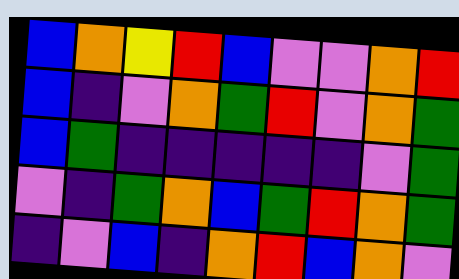[["blue", "orange", "yellow", "red", "blue", "violet", "violet", "orange", "red"], ["blue", "indigo", "violet", "orange", "green", "red", "violet", "orange", "green"], ["blue", "green", "indigo", "indigo", "indigo", "indigo", "indigo", "violet", "green"], ["violet", "indigo", "green", "orange", "blue", "green", "red", "orange", "green"], ["indigo", "violet", "blue", "indigo", "orange", "red", "blue", "orange", "violet"]]